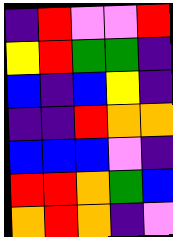[["indigo", "red", "violet", "violet", "red"], ["yellow", "red", "green", "green", "indigo"], ["blue", "indigo", "blue", "yellow", "indigo"], ["indigo", "indigo", "red", "orange", "orange"], ["blue", "blue", "blue", "violet", "indigo"], ["red", "red", "orange", "green", "blue"], ["orange", "red", "orange", "indigo", "violet"]]